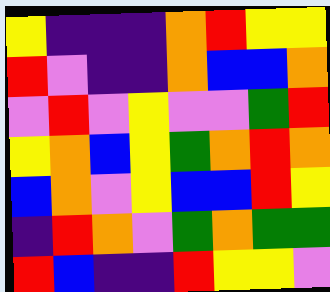[["yellow", "indigo", "indigo", "indigo", "orange", "red", "yellow", "yellow"], ["red", "violet", "indigo", "indigo", "orange", "blue", "blue", "orange"], ["violet", "red", "violet", "yellow", "violet", "violet", "green", "red"], ["yellow", "orange", "blue", "yellow", "green", "orange", "red", "orange"], ["blue", "orange", "violet", "yellow", "blue", "blue", "red", "yellow"], ["indigo", "red", "orange", "violet", "green", "orange", "green", "green"], ["red", "blue", "indigo", "indigo", "red", "yellow", "yellow", "violet"]]